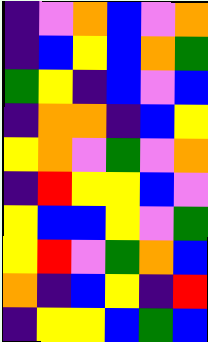[["indigo", "violet", "orange", "blue", "violet", "orange"], ["indigo", "blue", "yellow", "blue", "orange", "green"], ["green", "yellow", "indigo", "blue", "violet", "blue"], ["indigo", "orange", "orange", "indigo", "blue", "yellow"], ["yellow", "orange", "violet", "green", "violet", "orange"], ["indigo", "red", "yellow", "yellow", "blue", "violet"], ["yellow", "blue", "blue", "yellow", "violet", "green"], ["yellow", "red", "violet", "green", "orange", "blue"], ["orange", "indigo", "blue", "yellow", "indigo", "red"], ["indigo", "yellow", "yellow", "blue", "green", "blue"]]